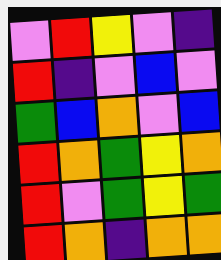[["violet", "red", "yellow", "violet", "indigo"], ["red", "indigo", "violet", "blue", "violet"], ["green", "blue", "orange", "violet", "blue"], ["red", "orange", "green", "yellow", "orange"], ["red", "violet", "green", "yellow", "green"], ["red", "orange", "indigo", "orange", "orange"]]